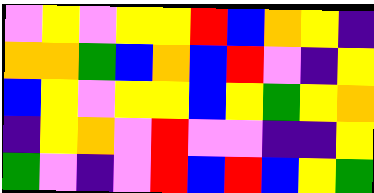[["violet", "yellow", "violet", "yellow", "yellow", "red", "blue", "orange", "yellow", "indigo"], ["orange", "orange", "green", "blue", "orange", "blue", "red", "violet", "indigo", "yellow"], ["blue", "yellow", "violet", "yellow", "yellow", "blue", "yellow", "green", "yellow", "orange"], ["indigo", "yellow", "orange", "violet", "red", "violet", "violet", "indigo", "indigo", "yellow"], ["green", "violet", "indigo", "violet", "red", "blue", "red", "blue", "yellow", "green"]]